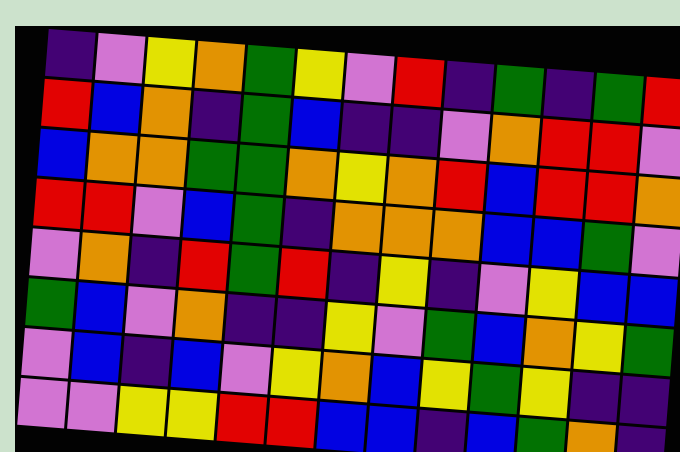[["indigo", "violet", "yellow", "orange", "green", "yellow", "violet", "red", "indigo", "green", "indigo", "green", "red"], ["red", "blue", "orange", "indigo", "green", "blue", "indigo", "indigo", "violet", "orange", "red", "red", "violet"], ["blue", "orange", "orange", "green", "green", "orange", "yellow", "orange", "red", "blue", "red", "red", "orange"], ["red", "red", "violet", "blue", "green", "indigo", "orange", "orange", "orange", "blue", "blue", "green", "violet"], ["violet", "orange", "indigo", "red", "green", "red", "indigo", "yellow", "indigo", "violet", "yellow", "blue", "blue"], ["green", "blue", "violet", "orange", "indigo", "indigo", "yellow", "violet", "green", "blue", "orange", "yellow", "green"], ["violet", "blue", "indigo", "blue", "violet", "yellow", "orange", "blue", "yellow", "green", "yellow", "indigo", "indigo"], ["violet", "violet", "yellow", "yellow", "red", "red", "blue", "blue", "indigo", "blue", "green", "orange", "indigo"]]